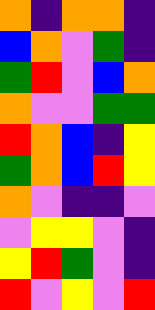[["orange", "indigo", "orange", "orange", "indigo"], ["blue", "orange", "violet", "green", "indigo"], ["green", "red", "violet", "blue", "orange"], ["orange", "violet", "violet", "green", "green"], ["red", "orange", "blue", "indigo", "yellow"], ["green", "orange", "blue", "red", "yellow"], ["orange", "violet", "indigo", "indigo", "violet"], ["violet", "yellow", "yellow", "violet", "indigo"], ["yellow", "red", "green", "violet", "indigo"], ["red", "violet", "yellow", "violet", "red"]]